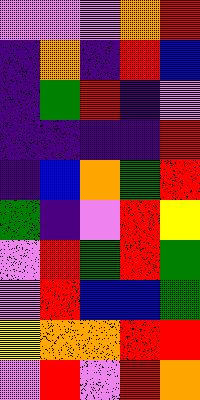[["violet", "violet", "violet", "orange", "red"], ["indigo", "orange", "indigo", "red", "blue"], ["indigo", "green", "red", "indigo", "violet"], ["indigo", "indigo", "indigo", "indigo", "red"], ["indigo", "blue", "orange", "green", "red"], ["green", "indigo", "violet", "red", "yellow"], ["violet", "red", "green", "red", "green"], ["violet", "red", "blue", "blue", "green"], ["yellow", "orange", "orange", "red", "red"], ["violet", "red", "violet", "red", "orange"]]